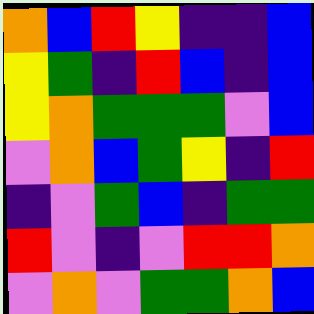[["orange", "blue", "red", "yellow", "indigo", "indigo", "blue"], ["yellow", "green", "indigo", "red", "blue", "indigo", "blue"], ["yellow", "orange", "green", "green", "green", "violet", "blue"], ["violet", "orange", "blue", "green", "yellow", "indigo", "red"], ["indigo", "violet", "green", "blue", "indigo", "green", "green"], ["red", "violet", "indigo", "violet", "red", "red", "orange"], ["violet", "orange", "violet", "green", "green", "orange", "blue"]]